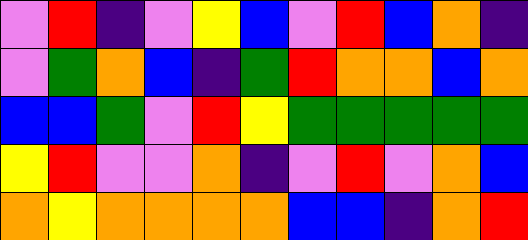[["violet", "red", "indigo", "violet", "yellow", "blue", "violet", "red", "blue", "orange", "indigo"], ["violet", "green", "orange", "blue", "indigo", "green", "red", "orange", "orange", "blue", "orange"], ["blue", "blue", "green", "violet", "red", "yellow", "green", "green", "green", "green", "green"], ["yellow", "red", "violet", "violet", "orange", "indigo", "violet", "red", "violet", "orange", "blue"], ["orange", "yellow", "orange", "orange", "orange", "orange", "blue", "blue", "indigo", "orange", "red"]]